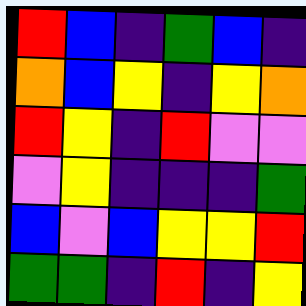[["red", "blue", "indigo", "green", "blue", "indigo"], ["orange", "blue", "yellow", "indigo", "yellow", "orange"], ["red", "yellow", "indigo", "red", "violet", "violet"], ["violet", "yellow", "indigo", "indigo", "indigo", "green"], ["blue", "violet", "blue", "yellow", "yellow", "red"], ["green", "green", "indigo", "red", "indigo", "yellow"]]